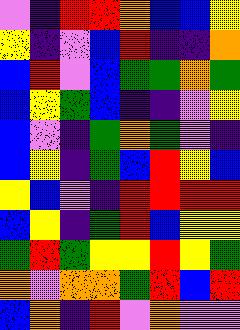[["violet", "indigo", "red", "red", "orange", "blue", "blue", "yellow"], ["yellow", "indigo", "violet", "blue", "red", "indigo", "indigo", "orange"], ["blue", "red", "violet", "blue", "green", "green", "orange", "green"], ["blue", "yellow", "green", "blue", "indigo", "indigo", "violet", "yellow"], ["blue", "violet", "indigo", "green", "orange", "green", "violet", "indigo"], ["blue", "yellow", "indigo", "green", "blue", "red", "yellow", "blue"], ["yellow", "blue", "violet", "indigo", "red", "red", "red", "red"], ["blue", "yellow", "indigo", "green", "red", "blue", "yellow", "yellow"], ["green", "red", "green", "yellow", "yellow", "red", "yellow", "green"], ["orange", "violet", "orange", "orange", "green", "red", "blue", "red"], ["blue", "orange", "indigo", "red", "violet", "orange", "violet", "violet"]]